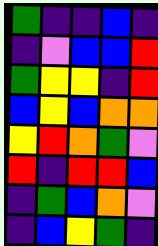[["green", "indigo", "indigo", "blue", "indigo"], ["indigo", "violet", "blue", "blue", "red"], ["green", "yellow", "yellow", "indigo", "red"], ["blue", "yellow", "blue", "orange", "orange"], ["yellow", "red", "orange", "green", "violet"], ["red", "indigo", "red", "red", "blue"], ["indigo", "green", "blue", "orange", "violet"], ["indigo", "blue", "yellow", "green", "indigo"]]